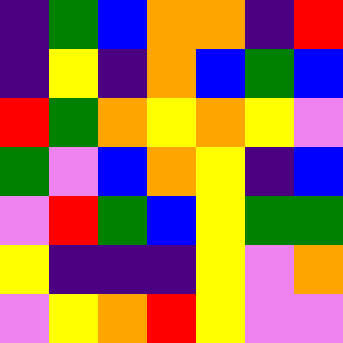[["indigo", "green", "blue", "orange", "orange", "indigo", "red"], ["indigo", "yellow", "indigo", "orange", "blue", "green", "blue"], ["red", "green", "orange", "yellow", "orange", "yellow", "violet"], ["green", "violet", "blue", "orange", "yellow", "indigo", "blue"], ["violet", "red", "green", "blue", "yellow", "green", "green"], ["yellow", "indigo", "indigo", "indigo", "yellow", "violet", "orange"], ["violet", "yellow", "orange", "red", "yellow", "violet", "violet"]]